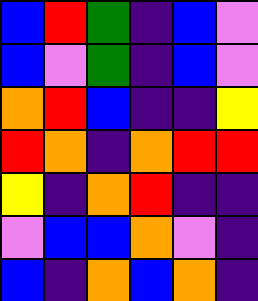[["blue", "red", "green", "indigo", "blue", "violet"], ["blue", "violet", "green", "indigo", "blue", "violet"], ["orange", "red", "blue", "indigo", "indigo", "yellow"], ["red", "orange", "indigo", "orange", "red", "red"], ["yellow", "indigo", "orange", "red", "indigo", "indigo"], ["violet", "blue", "blue", "orange", "violet", "indigo"], ["blue", "indigo", "orange", "blue", "orange", "indigo"]]